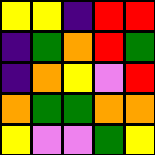[["yellow", "yellow", "indigo", "red", "red"], ["indigo", "green", "orange", "red", "green"], ["indigo", "orange", "yellow", "violet", "red"], ["orange", "green", "green", "orange", "orange"], ["yellow", "violet", "violet", "green", "yellow"]]